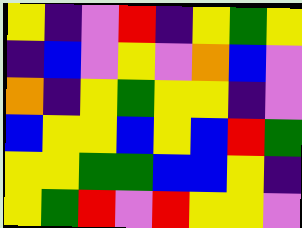[["yellow", "indigo", "violet", "red", "indigo", "yellow", "green", "yellow"], ["indigo", "blue", "violet", "yellow", "violet", "orange", "blue", "violet"], ["orange", "indigo", "yellow", "green", "yellow", "yellow", "indigo", "violet"], ["blue", "yellow", "yellow", "blue", "yellow", "blue", "red", "green"], ["yellow", "yellow", "green", "green", "blue", "blue", "yellow", "indigo"], ["yellow", "green", "red", "violet", "red", "yellow", "yellow", "violet"]]